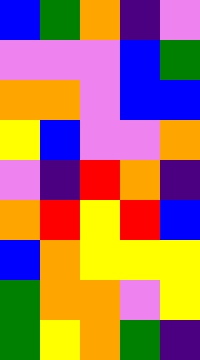[["blue", "green", "orange", "indigo", "violet"], ["violet", "violet", "violet", "blue", "green"], ["orange", "orange", "violet", "blue", "blue"], ["yellow", "blue", "violet", "violet", "orange"], ["violet", "indigo", "red", "orange", "indigo"], ["orange", "red", "yellow", "red", "blue"], ["blue", "orange", "yellow", "yellow", "yellow"], ["green", "orange", "orange", "violet", "yellow"], ["green", "yellow", "orange", "green", "indigo"]]